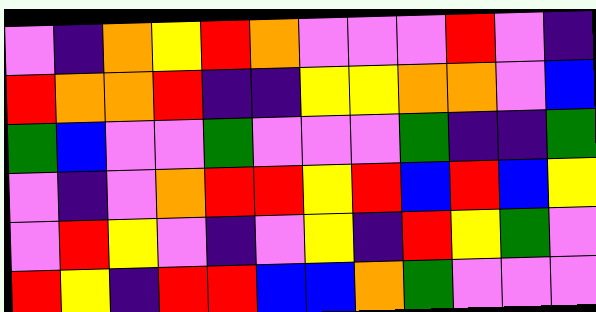[["violet", "indigo", "orange", "yellow", "red", "orange", "violet", "violet", "violet", "red", "violet", "indigo"], ["red", "orange", "orange", "red", "indigo", "indigo", "yellow", "yellow", "orange", "orange", "violet", "blue"], ["green", "blue", "violet", "violet", "green", "violet", "violet", "violet", "green", "indigo", "indigo", "green"], ["violet", "indigo", "violet", "orange", "red", "red", "yellow", "red", "blue", "red", "blue", "yellow"], ["violet", "red", "yellow", "violet", "indigo", "violet", "yellow", "indigo", "red", "yellow", "green", "violet"], ["red", "yellow", "indigo", "red", "red", "blue", "blue", "orange", "green", "violet", "violet", "violet"]]